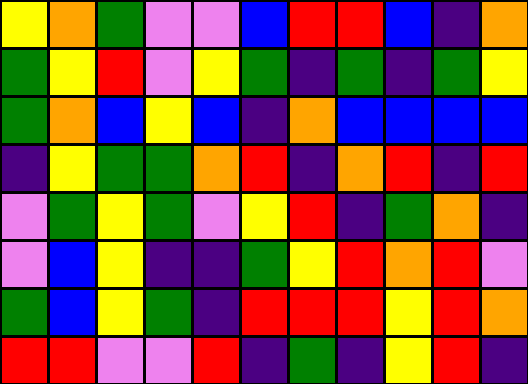[["yellow", "orange", "green", "violet", "violet", "blue", "red", "red", "blue", "indigo", "orange"], ["green", "yellow", "red", "violet", "yellow", "green", "indigo", "green", "indigo", "green", "yellow"], ["green", "orange", "blue", "yellow", "blue", "indigo", "orange", "blue", "blue", "blue", "blue"], ["indigo", "yellow", "green", "green", "orange", "red", "indigo", "orange", "red", "indigo", "red"], ["violet", "green", "yellow", "green", "violet", "yellow", "red", "indigo", "green", "orange", "indigo"], ["violet", "blue", "yellow", "indigo", "indigo", "green", "yellow", "red", "orange", "red", "violet"], ["green", "blue", "yellow", "green", "indigo", "red", "red", "red", "yellow", "red", "orange"], ["red", "red", "violet", "violet", "red", "indigo", "green", "indigo", "yellow", "red", "indigo"]]